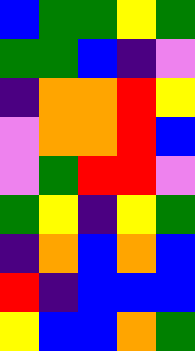[["blue", "green", "green", "yellow", "green"], ["green", "green", "blue", "indigo", "violet"], ["indigo", "orange", "orange", "red", "yellow"], ["violet", "orange", "orange", "red", "blue"], ["violet", "green", "red", "red", "violet"], ["green", "yellow", "indigo", "yellow", "green"], ["indigo", "orange", "blue", "orange", "blue"], ["red", "indigo", "blue", "blue", "blue"], ["yellow", "blue", "blue", "orange", "green"]]